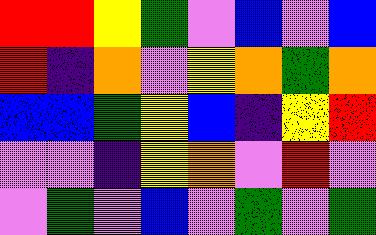[["red", "red", "yellow", "green", "violet", "blue", "violet", "blue"], ["red", "indigo", "orange", "violet", "yellow", "orange", "green", "orange"], ["blue", "blue", "green", "yellow", "blue", "indigo", "yellow", "red"], ["violet", "violet", "indigo", "yellow", "orange", "violet", "red", "violet"], ["violet", "green", "violet", "blue", "violet", "green", "violet", "green"]]